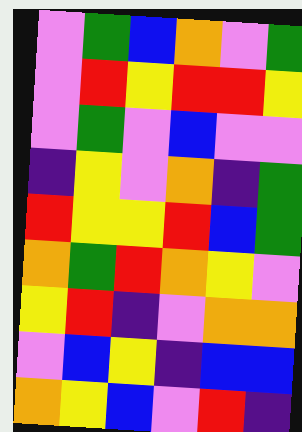[["violet", "green", "blue", "orange", "violet", "green"], ["violet", "red", "yellow", "red", "red", "yellow"], ["violet", "green", "violet", "blue", "violet", "violet"], ["indigo", "yellow", "violet", "orange", "indigo", "green"], ["red", "yellow", "yellow", "red", "blue", "green"], ["orange", "green", "red", "orange", "yellow", "violet"], ["yellow", "red", "indigo", "violet", "orange", "orange"], ["violet", "blue", "yellow", "indigo", "blue", "blue"], ["orange", "yellow", "blue", "violet", "red", "indigo"]]